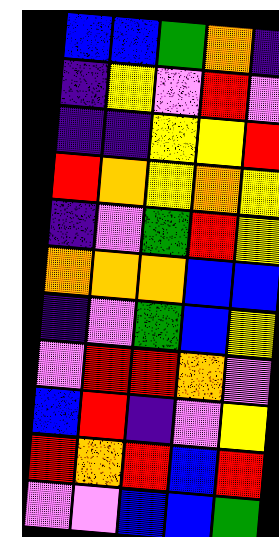[["blue", "blue", "green", "orange", "indigo"], ["indigo", "yellow", "violet", "red", "violet"], ["indigo", "indigo", "yellow", "yellow", "red"], ["red", "orange", "yellow", "orange", "yellow"], ["indigo", "violet", "green", "red", "yellow"], ["orange", "orange", "orange", "blue", "blue"], ["indigo", "violet", "green", "blue", "yellow"], ["violet", "red", "red", "orange", "violet"], ["blue", "red", "indigo", "violet", "yellow"], ["red", "orange", "red", "blue", "red"], ["violet", "violet", "blue", "blue", "green"]]